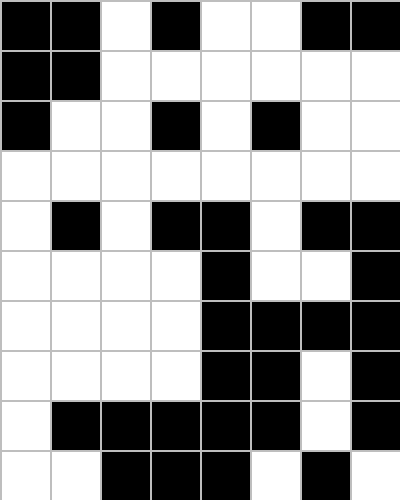[["black", "black", "white", "black", "white", "white", "black", "black"], ["black", "black", "white", "white", "white", "white", "white", "white"], ["black", "white", "white", "black", "white", "black", "white", "white"], ["white", "white", "white", "white", "white", "white", "white", "white"], ["white", "black", "white", "black", "black", "white", "black", "black"], ["white", "white", "white", "white", "black", "white", "white", "black"], ["white", "white", "white", "white", "black", "black", "black", "black"], ["white", "white", "white", "white", "black", "black", "white", "black"], ["white", "black", "black", "black", "black", "black", "white", "black"], ["white", "white", "black", "black", "black", "white", "black", "white"]]